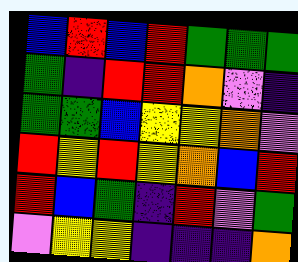[["blue", "red", "blue", "red", "green", "green", "green"], ["green", "indigo", "red", "red", "orange", "violet", "indigo"], ["green", "green", "blue", "yellow", "yellow", "orange", "violet"], ["red", "yellow", "red", "yellow", "orange", "blue", "red"], ["red", "blue", "green", "indigo", "red", "violet", "green"], ["violet", "yellow", "yellow", "indigo", "indigo", "indigo", "orange"]]